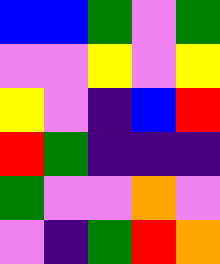[["blue", "blue", "green", "violet", "green"], ["violet", "violet", "yellow", "violet", "yellow"], ["yellow", "violet", "indigo", "blue", "red"], ["red", "green", "indigo", "indigo", "indigo"], ["green", "violet", "violet", "orange", "violet"], ["violet", "indigo", "green", "red", "orange"]]